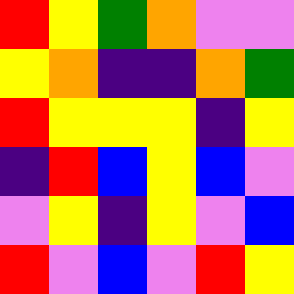[["red", "yellow", "green", "orange", "violet", "violet"], ["yellow", "orange", "indigo", "indigo", "orange", "green"], ["red", "yellow", "yellow", "yellow", "indigo", "yellow"], ["indigo", "red", "blue", "yellow", "blue", "violet"], ["violet", "yellow", "indigo", "yellow", "violet", "blue"], ["red", "violet", "blue", "violet", "red", "yellow"]]